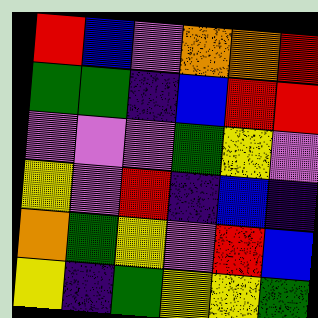[["red", "blue", "violet", "orange", "orange", "red"], ["green", "green", "indigo", "blue", "red", "red"], ["violet", "violet", "violet", "green", "yellow", "violet"], ["yellow", "violet", "red", "indigo", "blue", "indigo"], ["orange", "green", "yellow", "violet", "red", "blue"], ["yellow", "indigo", "green", "yellow", "yellow", "green"]]